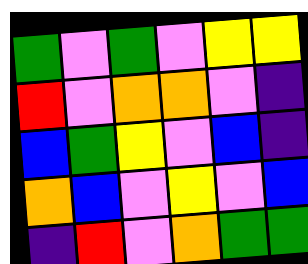[["green", "violet", "green", "violet", "yellow", "yellow"], ["red", "violet", "orange", "orange", "violet", "indigo"], ["blue", "green", "yellow", "violet", "blue", "indigo"], ["orange", "blue", "violet", "yellow", "violet", "blue"], ["indigo", "red", "violet", "orange", "green", "green"]]